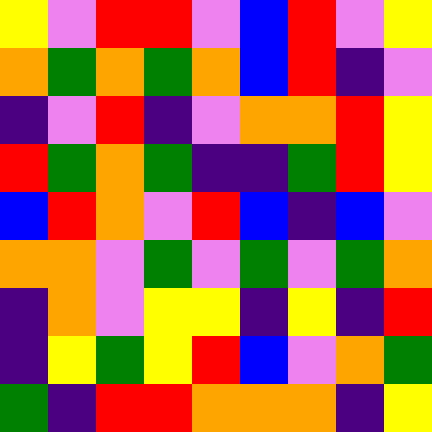[["yellow", "violet", "red", "red", "violet", "blue", "red", "violet", "yellow"], ["orange", "green", "orange", "green", "orange", "blue", "red", "indigo", "violet"], ["indigo", "violet", "red", "indigo", "violet", "orange", "orange", "red", "yellow"], ["red", "green", "orange", "green", "indigo", "indigo", "green", "red", "yellow"], ["blue", "red", "orange", "violet", "red", "blue", "indigo", "blue", "violet"], ["orange", "orange", "violet", "green", "violet", "green", "violet", "green", "orange"], ["indigo", "orange", "violet", "yellow", "yellow", "indigo", "yellow", "indigo", "red"], ["indigo", "yellow", "green", "yellow", "red", "blue", "violet", "orange", "green"], ["green", "indigo", "red", "red", "orange", "orange", "orange", "indigo", "yellow"]]